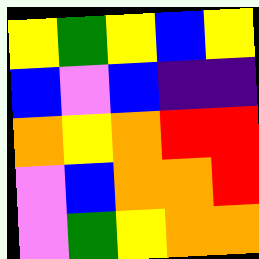[["yellow", "green", "yellow", "blue", "yellow"], ["blue", "violet", "blue", "indigo", "indigo"], ["orange", "yellow", "orange", "red", "red"], ["violet", "blue", "orange", "orange", "red"], ["violet", "green", "yellow", "orange", "orange"]]